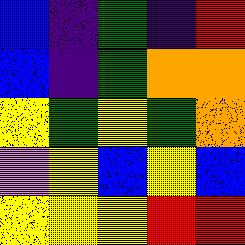[["blue", "indigo", "green", "indigo", "red"], ["blue", "indigo", "green", "orange", "orange"], ["yellow", "green", "yellow", "green", "orange"], ["violet", "yellow", "blue", "yellow", "blue"], ["yellow", "yellow", "yellow", "red", "red"]]